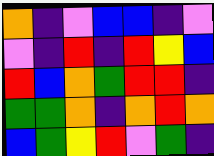[["orange", "indigo", "violet", "blue", "blue", "indigo", "violet"], ["violet", "indigo", "red", "indigo", "red", "yellow", "blue"], ["red", "blue", "orange", "green", "red", "red", "indigo"], ["green", "green", "orange", "indigo", "orange", "red", "orange"], ["blue", "green", "yellow", "red", "violet", "green", "indigo"]]